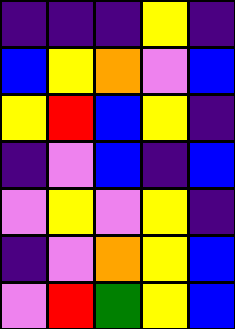[["indigo", "indigo", "indigo", "yellow", "indigo"], ["blue", "yellow", "orange", "violet", "blue"], ["yellow", "red", "blue", "yellow", "indigo"], ["indigo", "violet", "blue", "indigo", "blue"], ["violet", "yellow", "violet", "yellow", "indigo"], ["indigo", "violet", "orange", "yellow", "blue"], ["violet", "red", "green", "yellow", "blue"]]